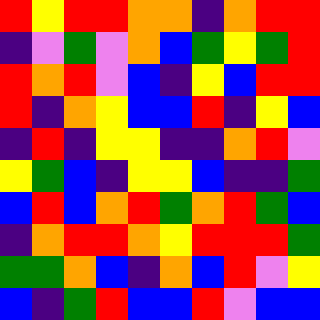[["red", "yellow", "red", "red", "orange", "orange", "indigo", "orange", "red", "red"], ["indigo", "violet", "green", "violet", "orange", "blue", "green", "yellow", "green", "red"], ["red", "orange", "red", "violet", "blue", "indigo", "yellow", "blue", "red", "red"], ["red", "indigo", "orange", "yellow", "blue", "blue", "red", "indigo", "yellow", "blue"], ["indigo", "red", "indigo", "yellow", "yellow", "indigo", "indigo", "orange", "red", "violet"], ["yellow", "green", "blue", "indigo", "yellow", "yellow", "blue", "indigo", "indigo", "green"], ["blue", "red", "blue", "orange", "red", "green", "orange", "red", "green", "blue"], ["indigo", "orange", "red", "red", "orange", "yellow", "red", "red", "red", "green"], ["green", "green", "orange", "blue", "indigo", "orange", "blue", "red", "violet", "yellow"], ["blue", "indigo", "green", "red", "blue", "blue", "red", "violet", "blue", "blue"]]